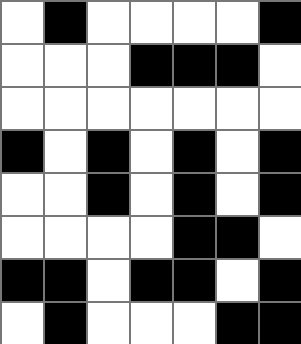[["white", "black", "white", "white", "white", "white", "black"], ["white", "white", "white", "black", "black", "black", "white"], ["white", "white", "white", "white", "white", "white", "white"], ["black", "white", "black", "white", "black", "white", "black"], ["white", "white", "black", "white", "black", "white", "black"], ["white", "white", "white", "white", "black", "black", "white"], ["black", "black", "white", "black", "black", "white", "black"], ["white", "black", "white", "white", "white", "black", "black"]]